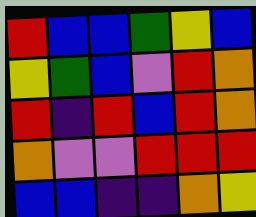[["red", "blue", "blue", "green", "yellow", "blue"], ["yellow", "green", "blue", "violet", "red", "orange"], ["red", "indigo", "red", "blue", "red", "orange"], ["orange", "violet", "violet", "red", "red", "red"], ["blue", "blue", "indigo", "indigo", "orange", "yellow"]]